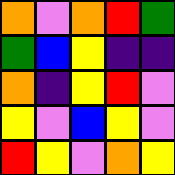[["orange", "violet", "orange", "red", "green"], ["green", "blue", "yellow", "indigo", "indigo"], ["orange", "indigo", "yellow", "red", "violet"], ["yellow", "violet", "blue", "yellow", "violet"], ["red", "yellow", "violet", "orange", "yellow"]]